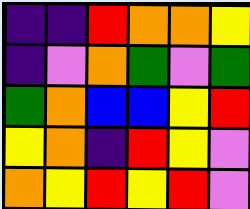[["indigo", "indigo", "red", "orange", "orange", "yellow"], ["indigo", "violet", "orange", "green", "violet", "green"], ["green", "orange", "blue", "blue", "yellow", "red"], ["yellow", "orange", "indigo", "red", "yellow", "violet"], ["orange", "yellow", "red", "yellow", "red", "violet"]]